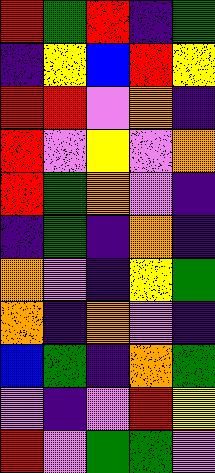[["red", "green", "red", "indigo", "green"], ["indigo", "yellow", "blue", "red", "yellow"], ["red", "red", "violet", "orange", "indigo"], ["red", "violet", "yellow", "violet", "orange"], ["red", "green", "orange", "violet", "indigo"], ["indigo", "green", "indigo", "orange", "indigo"], ["orange", "violet", "indigo", "yellow", "green"], ["orange", "indigo", "orange", "violet", "indigo"], ["blue", "green", "indigo", "orange", "green"], ["violet", "indigo", "violet", "red", "yellow"], ["red", "violet", "green", "green", "violet"]]